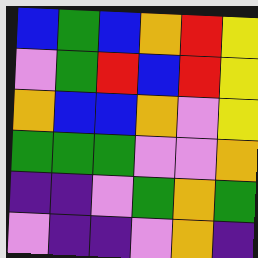[["blue", "green", "blue", "orange", "red", "yellow"], ["violet", "green", "red", "blue", "red", "yellow"], ["orange", "blue", "blue", "orange", "violet", "yellow"], ["green", "green", "green", "violet", "violet", "orange"], ["indigo", "indigo", "violet", "green", "orange", "green"], ["violet", "indigo", "indigo", "violet", "orange", "indigo"]]